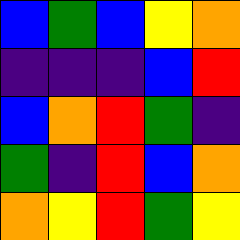[["blue", "green", "blue", "yellow", "orange"], ["indigo", "indigo", "indigo", "blue", "red"], ["blue", "orange", "red", "green", "indigo"], ["green", "indigo", "red", "blue", "orange"], ["orange", "yellow", "red", "green", "yellow"]]